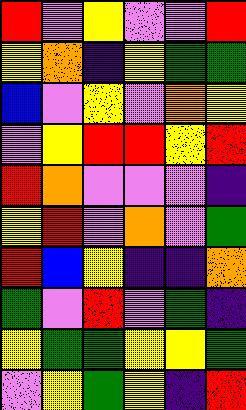[["red", "violet", "yellow", "violet", "violet", "red"], ["yellow", "orange", "indigo", "yellow", "green", "green"], ["blue", "violet", "yellow", "violet", "orange", "yellow"], ["violet", "yellow", "red", "red", "yellow", "red"], ["red", "orange", "violet", "violet", "violet", "indigo"], ["yellow", "red", "violet", "orange", "violet", "green"], ["red", "blue", "yellow", "indigo", "indigo", "orange"], ["green", "violet", "red", "violet", "green", "indigo"], ["yellow", "green", "green", "yellow", "yellow", "green"], ["violet", "yellow", "green", "yellow", "indigo", "red"]]